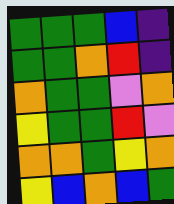[["green", "green", "green", "blue", "indigo"], ["green", "green", "orange", "red", "indigo"], ["orange", "green", "green", "violet", "orange"], ["yellow", "green", "green", "red", "violet"], ["orange", "orange", "green", "yellow", "orange"], ["yellow", "blue", "orange", "blue", "green"]]